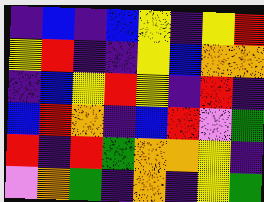[["indigo", "blue", "indigo", "blue", "yellow", "indigo", "yellow", "red"], ["yellow", "red", "indigo", "indigo", "yellow", "blue", "orange", "orange"], ["indigo", "blue", "yellow", "red", "yellow", "indigo", "red", "indigo"], ["blue", "red", "orange", "indigo", "blue", "red", "violet", "green"], ["red", "indigo", "red", "green", "orange", "orange", "yellow", "indigo"], ["violet", "orange", "green", "indigo", "orange", "indigo", "yellow", "green"]]